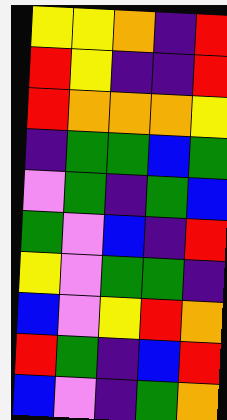[["yellow", "yellow", "orange", "indigo", "red"], ["red", "yellow", "indigo", "indigo", "red"], ["red", "orange", "orange", "orange", "yellow"], ["indigo", "green", "green", "blue", "green"], ["violet", "green", "indigo", "green", "blue"], ["green", "violet", "blue", "indigo", "red"], ["yellow", "violet", "green", "green", "indigo"], ["blue", "violet", "yellow", "red", "orange"], ["red", "green", "indigo", "blue", "red"], ["blue", "violet", "indigo", "green", "orange"]]